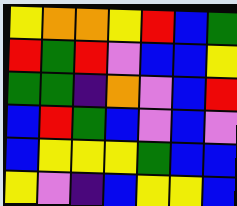[["yellow", "orange", "orange", "yellow", "red", "blue", "green"], ["red", "green", "red", "violet", "blue", "blue", "yellow"], ["green", "green", "indigo", "orange", "violet", "blue", "red"], ["blue", "red", "green", "blue", "violet", "blue", "violet"], ["blue", "yellow", "yellow", "yellow", "green", "blue", "blue"], ["yellow", "violet", "indigo", "blue", "yellow", "yellow", "blue"]]